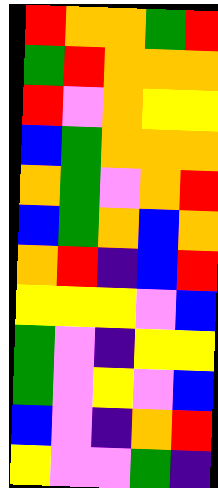[["red", "orange", "orange", "green", "red"], ["green", "red", "orange", "orange", "orange"], ["red", "violet", "orange", "yellow", "yellow"], ["blue", "green", "orange", "orange", "orange"], ["orange", "green", "violet", "orange", "red"], ["blue", "green", "orange", "blue", "orange"], ["orange", "red", "indigo", "blue", "red"], ["yellow", "yellow", "yellow", "violet", "blue"], ["green", "violet", "indigo", "yellow", "yellow"], ["green", "violet", "yellow", "violet", "blue"], ["blue", "violet", "indigo", "orange", "red"], ["yellow", "violet", "violet", "green", "indigo"]]